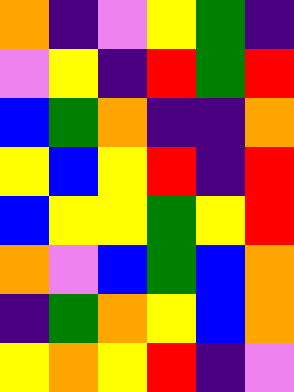[["orange", "indigo", "violet", "yellow", "green", "indigo"], ["violet", "yellow", "indigo", "red", "green", "red"], ["blue", "green", "orange", "indigo", "indigo", "orange"], ["yellow", "blue", "yellow", "red", "indigo", "red"], ["blue", "yellow", "yellow", "green", "yellow", "red"], ["orange", "violet", "blue", "green", "blue", "orange"], ["indigo", "green", "orange", "yellow", "blue", "orange"], ["yellow", "orange", "yellow", "red", "indigo", "violet"]]